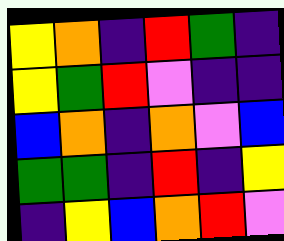[["yellow", "orange", "indigo", "red", "green", "indigo"], ["yellow", "green", "red", "violet", "indigo", "indigo"], ["blue", "orange", "indigo", "orange", "violet", "blue"], ["green", "green", "indigo", "red", "indigo", "yellow"], ["indigo", "yellow", "blue", "orange", "red", "violet"]]